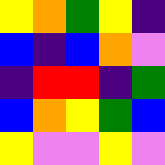[["yellow", "orange", "green", "yellow", "indigo"], ["blue", "indigo", "blue", "orange", "violet"], ["indigo", "red", "red", "indigo", "green"], ["blue", "orange", "yellow", "green", "blue"], ["yellow", "violet", "violet", "yellow", "violet"]]